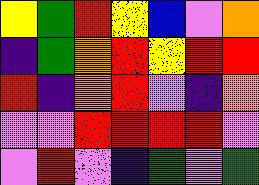[["yellow", "green", "red", "yellow", "blue", "violet", "orange"], ["indigo", "green", "orange", "red", "yellow", "red", "red"], ["red", "indigo", "orange", "red", "violet", "indigo", "orange"], ["violet", "violet", "red", "red", "red", "red", "violet"], ["violet", "red", "violet", "indigo", "green", "violet", "green"]]